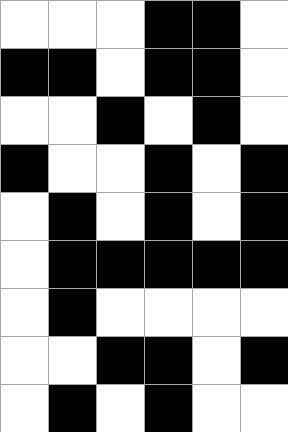[["white", "white", "white", "black", "black", "white"], ["black", "black", "white", "black", "black", "white"], ["white", "white", "black", "white", "black", "white"], ["black", "white", "white", "black", "white", "black"], ["white", "black", "white", "black", "white", "black"], ["white", "black", "black", "black", "black", "black"], ["white", "black", "white", "white", "white", "white"], ["white", "white", "black", "black", "white", "black"], ["white", "black", "white", "black", "white", "white"]]